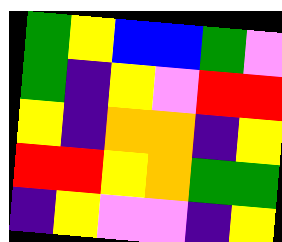[["green", "yellow", "blue", "blue", "green", "violet"], ["green", "indigo", "yellow", "violet", "red", "red"], ["yellow", "indigo", "orange", "orange", "indigo", "yellow"], ["red", "red", "yellow", "orange", "green", "green"], ["indigo", "yellow", "violet", "violet", "indigo", "yellow"]]